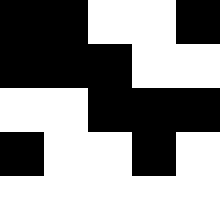[["black", "black", "white", "white", "black"], ["black", "black", "black", "white", "white"], ["white", "white", "black", "black", "black"], ["black", "white", "white", "black", "white"], ["white", "white", "white", "white", "white"]]